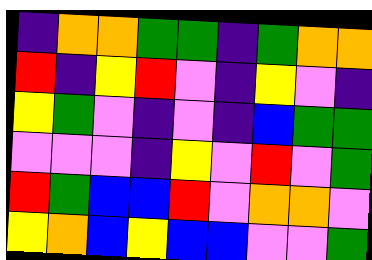[["indigo", "orange", "orange", "green", "green", "indigo", "green", "orange", "orange"], ["red", "indigo", "yellow", "red", "violet", "indigo", "yellow", "violet", "indigo"], ["yellow", "green", "violet", "indigo", "violet", "indigo", "blue", "green", "green"], ["violet", "violet", "violet", "indigo", "yellow", "violet", "red", "violet", "green"], ["red", "green", "blue", "blue", "red", "violet", "orange", "orange", "violet"], ["yellow", "orange", "blue", "yellow", "blue", "blue", "violet", "violet", "green"]]